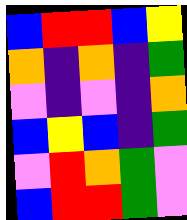[["blue", "red", "red", "blue", "yellow"], ["orange", "indigo", "orange", "indigo", "green"], ["violet", "indigo", "violet", "indigo", "orange"], ["blue", "yellow", "blue", "indigo", "green"], ["violet", "red", "orange", "green", "violet"], ["blue", "red", "red", "green", "violet"]]